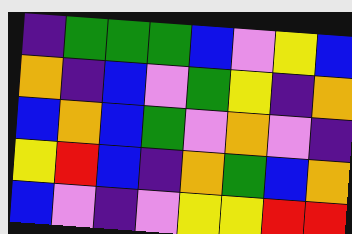[["indigo", "green", "green", "green", "blue", "violet", "yellow", "blue"], ["orange", "indigo", "blue", "violet", "green", "yellow", "indigo", "orange"], ["blue", "orange", "blue", "green", "violet", "orange", "violet", "indigo"], ["yellow", "red", "blue", "indigo", "orange", "green", "blue", "orange"], ["blue", "violet", "indigo", "violet", "yellow", "yellow", "red", "red"]]